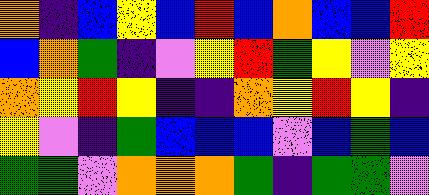[["orange", "indigo", "blue", "yellow", "blue", "red", "blue", "orange", "blue", "blue", "red"], ["blue", "orange", "green", "indigo", "violet", "yellow", "red", "green", "yellow", "violet", "yellow"], ["orange", "yellow", "red", "yellow", "indigo", "indigo", "orange", "yellow", "red", "yellow", "indigo"], ["yellow", "violet", "indigo", "green", "blue", "blue", "blue", "violet", "blue", "green", "blue"], ["green", "green", "violet", "orange", "orange", "orange", "green", "indigo", "green", "green", "violet"]]